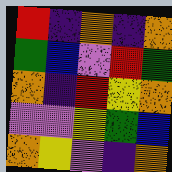[["red", "indigo", "orange", "indigo", "orange"], ["green", "blue", "violet", "red", "green"], ["orange", "indigo", "red", "yellow", "orange"], ["violet", "violet", "yellow", "green", "blue"], ["orange", "yellow", "violet", "indigo", "orange"]]